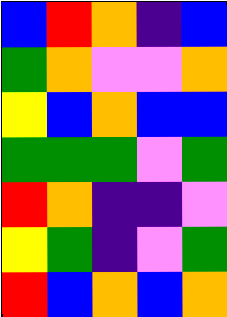[["blue", "red", "orange", "indigo", "blue"], ["green", "orange", "violet", "violet", "orange"], ["yellow", "blue", "orange", "blue", "blue"], ["green", "green", "green", "violet", "green"], ["red", "orange", "indigo", "indigo", "violet"], ["yellow", "green", "indigo", "violet", "green"], ["red", "blue", "orange", "blue", "orange"]]